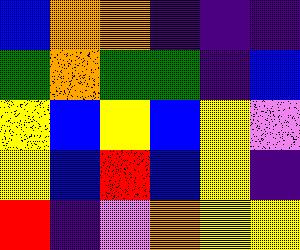[["blue", "orange", "orange", "indigo", "indigo", "indigo"], ["green", "orange", "green", "green", "indigo", "blue"], ["yellow", "blue", "yellow", "blue", "yellow", "violet"], ["yellow", "blue", "red", "blue", "yellow", "indigo"], ["red", "indigo", "violet", "orange", "yellow", "yellow"]]